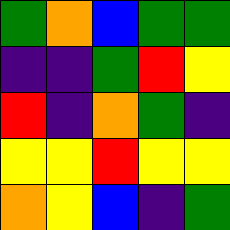[["green", "orange", "blue", "green", "green"], ["indigo", "indigo", "green", "red", "yellow"], ["red", "indigo", "orange", "green", "indigo"], ["yellow", "yellow", "red", "yellow", "yellow"], ["orange", "yellow", "blue", "indigo", "green"]]